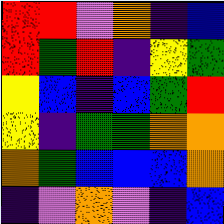[["red", "red", "violet", "orange", "indigo", "blue"], ["red", "green", "red", "indigo", "yellow", "green"], ["yellow", "blue", "indigo", "blue", "green", "red"], ["yellow", "indigo", "green", "green", "orange", "orange"], ["orange", "green", "blue", "blue", "blue", "orange"], ["indigo", "violet", "orange", "violet", "indigo", "blue"]]